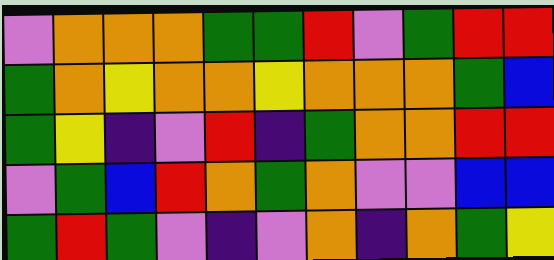[["violet", "orange", "orange", "orange", "green", "green", "red", "violet", "green", "red", "red"], ["green", "orange", "yellow", "orange", "orange", "yellow", "orange", "orange", "orange", "green", "blue"], ["green", "yellow", "indigo", "violet", "red", "indigo", "green", "orange", "orange", "red", "red"], ["violet", "green", "blue", "red", "orange", "green", "orange", "violet", "violet", "blue", "blue"], ["green", "red", "green", "violet", "indigo", "violet", "orange", "indigo", "orange", "green", "yellow"]]